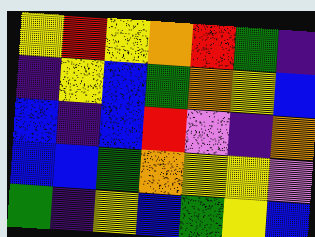[["yellow", "red", "yellow", "orange", "red", "green", "indigo"], ["indigo", "yellow", "blue", "green", "orange", "yellow", "blue"], ["blue", "indigo", "blue", "red", "violet", "indigo", "orange"], ["blue", "blue", "green", "orange", "yellow", "yellow", "violet"], ["green", "indigo", "yellow", "blue", "green", "yellow", "blue"]]